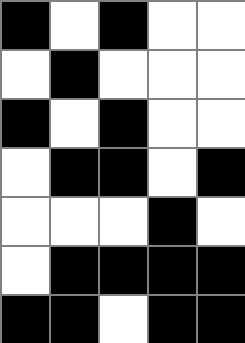[["black", "white", "black", "white", "white"], ["white", "black", "white", "white", "white"], ["black", "white", "black", "white", "white"], ["white", "black", "black", "white", "black"], ["white", "white", "white", "black", "white"], ["white", "black", "black", "black", "black"], ["black", "black", "white", "black", "black"]]